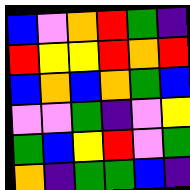[["blue", "violet", "orange", "red", "green", "indigo"], ["red", "yellow", "yellow", "red", "orange", "red"], ["blue", "orange", "blue", "orange", "green", "blue"], ["violet", "violet", "green", "indigo", "violet", "yellow"], ["green", "blue", "yellow", "red", "violet", "green"], ["orange", "indigo", "green", "green", "blue", "indigo"]]